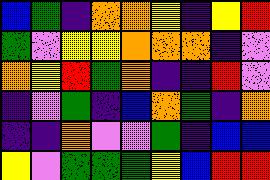[["blue", "green", "indigo", "orange", "orange", "yellow", "indigo", "yellow", "red"], ["green", "violet", "yellow", "yellow", "orange", "orange", "orange", "indigo", "violet"], ["orange", "yellow", "red", "green", "orange", "indigo", "indigo", "red", "violet"], ["indigo", "violet", "green", "indigo", "blue", "orange", "green", "indigo", "orange"], ["indigo", "indigo", "orange", "violet", "violet", "green", "indigo", "blue", "blue"], ["yellow", "violet", "green", "green", "green", "yellow", "blue", "red", "red"]]